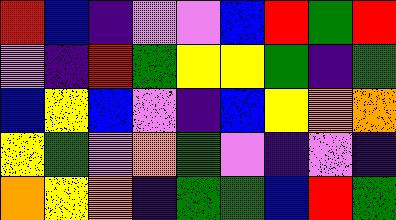[["red", "blue", "indigo", "violet", "violet", "blue", "red", "green", "red"], ["violet", "indigo", "red", "green", "yellow", "yellow", "green", "indigo", "green"], ["blue", "yellow", "blue", "violet", "indigo", "blue", "yellow", "orange", "orange"], ["yellow", "green", "violet", "orange", "green", "violet", "indigo", "violet", "indigo"], ["orange", "yellow", "orange", "indigo", "green", "green", "blue", "red", "green"]]